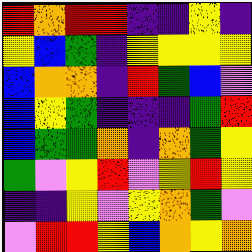[["red", "orange", "red", "red", "indigo", "indigo", "yellow", "indigo"], ["yellow", "blue", "green", "indigo", "yellow", "yellow", "yellow", "yellow"], ["blue", "orange", "orange", "indigo", "red", "green", "blue", "violet"], ["blue", "yellow", "green", "indigo", "indigo", "indigo", "green", "red"], ["blue", "green", "green", "orange", "indigo", "orange", "green", "yellow"], ["green", "violet", "yellow", "red", "violet", "yellow", "red", "yellow"], ["indigo", "indigo", "yellow", "violet", "yellow", "orange", "green", "violet"], ["violet", "red", "red", "yellow", "blue", "orange", "yellow", "orange"]]